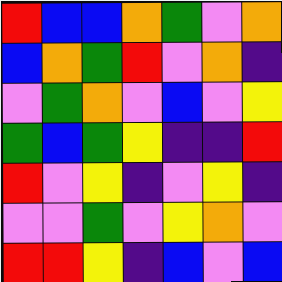[["red", "blue", "blue", "orange", "green", "violet", "orange"], ["blue", "orange", "green", "red", "violet", "orange", "indigo"], ["violet", "green", "orange", "violet", "blue", "violet", "yellow"], ["green", "blue", "green", "yellow", "indigo", "indigo", "red"], ["red", "violet", "yellow", "indigo", "violet", "yellow", "indigo"], ["violet", "violet", "green", "violet", "yellow", "orange", "violet"], ["red", "red", "yellow", "indigo", "blue", "violet", "blue"]]